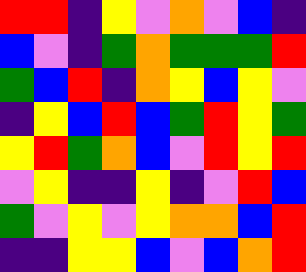[["red", "red", "indigo", "yellow", "violet", "orange", "violet", "blue", "indigo"], ["blue", "violet", "indigo", "green", "orange", "green", "green", "green", "red"], ["green", "blue", "red", "indigo", "orange", "yellow", "blue", "yellow", "violet"], ["indigo", "yellow", "blue", "red", "blue", "green", "red", "yellow", "green"], ["yellow", "red", "green", "orange", "blue", "violet", "red", "yellow", "red"], ["violet", "yellow", "indigo", "indigo", "yellow", "indigo", "violet", "red", "blue"], ["green", "violet", "yellow", "violet", "yellow", "orange", "orange", "blue", "red"], ["indigo", "indigo", "yellow", "yellow", "blue", "violet", "blue", "orange", "red"]]